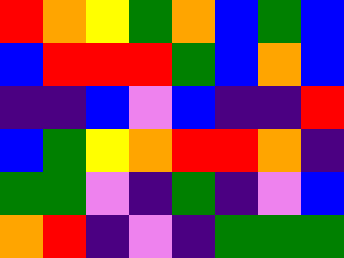[["red", "orange", "yellow", "green", "orange", "blue", "green", "blue"], ["blue", "red", "red", "red", "green", "blue", "orange", "blue"], ["indigo", "indigo", "blue", "violet", "blue", "indigo", "indigo", "red"], ["blue", "green", "yellow", "orange", "red", "red", "orange", "indigo"], ["green", "green", "violet", "indigo", "green", "indigo", "violet", "blue"], ["orange", "red", "indigo", "violet", "indigo", "green", "green", "green"]]